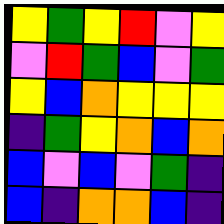[["yellow", "green", "yellow", "red", "violet", "yellow"], ["violet", "red", "green", "blue", "violet", "green"], ["yellow", "blue", "orange", "yellow", "yellow", "yellow"], ["indigo", "green", "yellow", "orange", "blue", "orange"], ["blue", "violet", "blue", "violet", "green", "indigo"], ["blue", "indigo", "orange", "orange", "blue", "indigo"]]